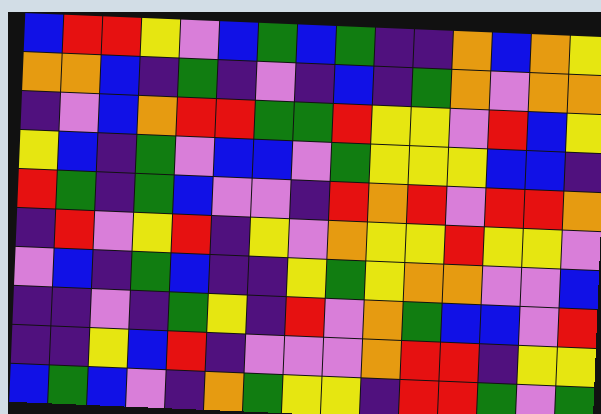[["blue", "red", "red", "yellow", "violet", "blue", "green", "blue", "green", "indigo", "indigo", "orange", "blue", "orange", "yellow"], ["orange", "orange", "blue", "indigo", "green", "indigo", "violet", "indigo", "blue", "indigo", "green", "orange", "violet", "orange", "orange"], ["indigo", "violet", "blue", "orange", "red", "red", "green", "green", "red", "yellow", "yellow", "violet", "red", "blue", "yellow"], ["yellow", "blue", "indigo", "green", "violet", "blue", "blue", "violet", "green", "yellow", "yellow", "yellow", "blue", "blue", "indigo"], ["red", "green", "indigo", "green", "blue", "violet", "violet", "indigo", "red", "orange", "red", "violet", "red", "red", "orange"], ["indigo", "red", "violet", "yellow", "red", "indigo", "yellow", "violet", "orange", "yellow", "yellow", "red", "yellow", "yellow", "violet"], ["violet", "blue", "indigo", "green", "blue", "indigo", "indigo", "yellow", "green", "yellow", "orange", "orange", "violet", "violet", "blue"], ["indigo", "indigo", "violet", "indigo", "green", "yellow", "indigo", "red", "violet", "orange", "green", "blue", "blue", "violet", "red"], ["indigo", "indigo", "yellow", "blue", "red", "indigo", "violet", "violet", "violet", "orange", "red", "red", "indigo", "yellow", "yellow"], ["blue", "green", "blue", "violet", "indigo", "orange", "green", "yellow", "yellow", "indigo", "red", "red", "green", "violet", "green"]]